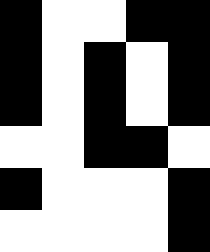[["black", "white", "white", "black", "black"], ["black", "white", "black", "white", "black"], ["black", "white", "black", "white", "black"], ["white", "white", "black", "black", "white"], ["black", "white", "white", "white", "black"], ["white", "white", "white", "white", "black"]]